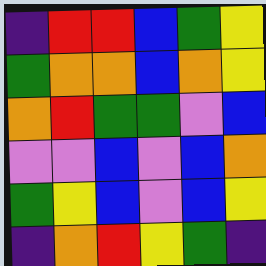[["indigo", "red", "red", "blue", "green", "yellow"], ["green", "orange", "orange", "blue", "orange", "yellow"], ["orange", "red", "green", "green", "violet", "blue"], ["violet", "violet", "blue", "violet", "blue", "orange"], ["green", "yellow", "blue", "violet", "blue", "yellow"], ["indigo", "orange", "red", "yellow", "green", "indigo"]]